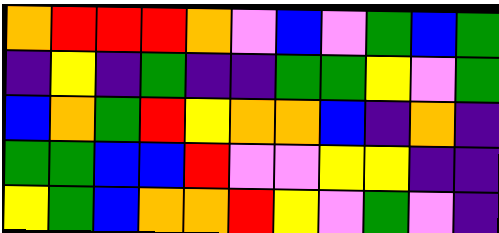[["orange", "red", "red", "red", "orange", "violet", "blue", "violet", "green", "blue", "green"], ["indigo", "yellow", "indigo", "green", "indigo", "indigo", "green", "green", "yellow", "violet", "green"], ["blue", "orange", "green", "red", "yellow", "orange", "orange", "blue", "indigo", "orange", "indigo"], ["green", "green", "blue", "blue", "red", "violet", "violet", "yellow", "yellow", "indigo", "indigo"], ["yellow", "green", "blue", "orange", "orange", "red", "yellow", "violet", "green", "violet", "indigo"]]